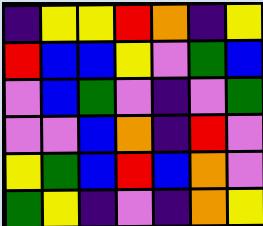[["indigo", "yellow", "yellow", "red", "orange", "indigo", "yellow"], ["red", "blue", "blue", "yellow", "violet", "green", "blue"], ["violet", "blue", "green", "violet", "indigo", "violet", "green"], ["violet", "violet", "blue", "orange", "indigo", "red", "violet"], ["yellow", "green", "blue", "red", "blue", "orange", "violet"], ["green", "yellow", "indigo", "violet", "indigo", "orange", "yellow"]]